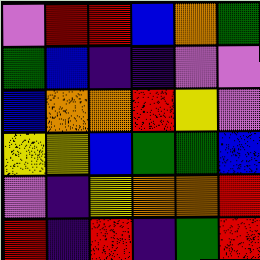[["violet", "red", "red", "blue", "orange", "green"], ["green", "blue", "indigo", "indigo", "violet", "violet"], ["blue", "orange", "orange", "red", "yellow", "violet"], ["yellow", "yellow", "blue", "green", "green", "blue"], ["violet", "indigo", "yellow", "orange", "orange", "red"], ["red", "indigo", "red", "indigo", "green", "red"]]